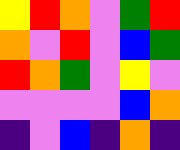[["yellow", "red", "orange", "violet", "green", "red"], ["orange", "violet", "red", "violet", "blue", "green"], ["red", "orange", "green", "violet", "yellow", "violet"], ["violet", "violet", "violet", "violet", "blue", "orange"], ["indigo", "violet", "blue", "indigo", "orange", "indigo"]]